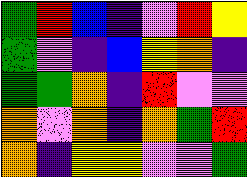[["green", "red", "blue", "indigo", "violet", "red", "yellow"], ["green", "violet", "indigo", "blue", "yellow", "orange", "indigo"], ["green", "green", "orange", "indigo", "red", "violet", "violet"], ["orange", "violet", "orange", "indigo", "orange", "green", "red"], ["orange", "indigo", "yellow", "yellow", "violet", "violet", "green"]]